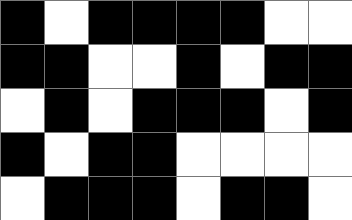[["black", "white", "black", "black", "black", "black", "white", "white"], ["black", "black", "white", "white", "black", "white", "black", "black"], ["white", "black", "white", "black", "black", "black", "white", "black"], ["black", "white", "black", "black", "white", "white", "white", "white"], ["white", "black", "black", "black", "white", "black", "black", "white"]]